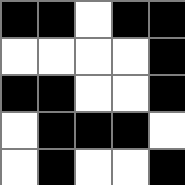[["black", "black", "white", "black", "black"], ["white", "white", "white", "white", "black"], ["black", "black", "white", "white", "black"], ["white", "black", "black", "black", "white"], ["white", "black", "white", "white", "black"]]